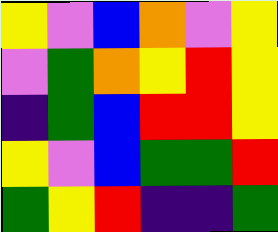[["yellow", "violet", "blue", "orange", "violet", "yellow"], ["violet", "green", "orange", "yellow", "red", "yellow"], ["indigo", "green", "blue", "red", "red", "yellow"], ["yellow", "violet", "blue", "green", "green", "red"], ["green", "yellow", "red", "indigo", "indigo", "green"]]